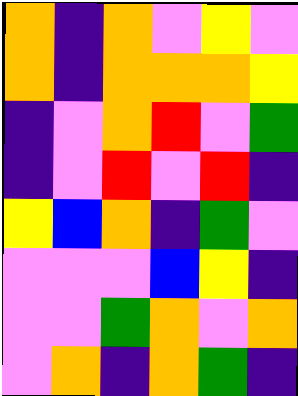[["orange", "indigo", "orange", "violet", "yellow", "violet"], ["orange", "indigo", "orange", "orange", "orange", "yellow"], ["indigo", "violet", "orange", "red", "violet", "green"], ["indigo", "violet", "red", "violet", "red", "indigo"], ["yellow", "blue", "orange", "indigo", "green", "violet"], ["violet", "violet", "violet", "blue", "yellow", "indigo"], ["violet", "violet", "green", "orange", "violet", "orange"], ["violet", "orange", "indigo", "orange", "green", "indigo"]]